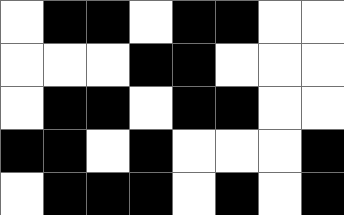[["white", "black", "black", "white", "black", "black", "white", "white"], ["white", "white", "white", "black", "black", "white", "white", "white"], ["white", "black", "black", "white", "black", "black", "white", "white"], ["black", "black", "white", "black", "white", "white", "white", "black"], ["white", "black", "black", "black", "white", "black", "white", "black"]]